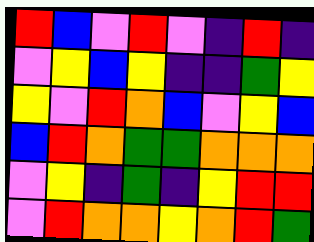[["red", "blue", "violet", "red", "violet", "indigo", "red", "indigo"], ["violet", "yellow", "blue", "yellow", "indigo", "indigo", "green", "yellow"], ["yellow", "violet", "red", "orange", "blue", "violet", "yellow", "blue"], ["blue", "red", "orange", "green", "green", "orange", "orange", "orange"], ["violet", "yellow", "indigo", "green", "indigo", "yellow", "red", "red"], ["violet", "red", "orange", "orange", "yellow", "orange", "red", "green"]]